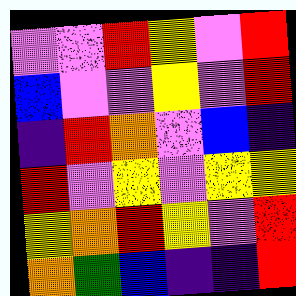[["violet", "violet", "red", "yellow", "violet", "red"], ["blue", "violet", "violet", "yellow", "violet", "red"], ["indigo", "red", "orange", "violet", "blue", "indigo"], ["red", "violet", "yellow", "violet", "yellow", "yellow"], ["yellow", "orange", "red", "yellow", "violet", "red"], ["orange", "green", "blue", "indigo", "indigo", "red"]]